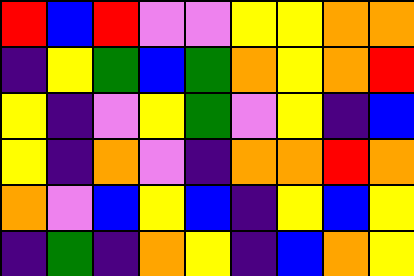[["red", "blue", "red", "violet", "violet", "yellow", "yellow", "orange", "orange"], ["indigo", "yellow", "green", "blue", "green", "orange", "yellow", "orange", "red"], ["yellow", "indigo", "violet", "yellow", "green", "violet", "yellow", "indigo", "blue"], ["yellow", "indigo", "orange", "violet", "indigo", "orange", "orange", "red", "orange"], ["orange", "violet", "blue", "yellow", "blue", "indigo", "yellow", "blue", "yellow"], ["indigo", "green", "indigo", "orange", "yellow", "indigo", "blue", "orange", "yellow"]]